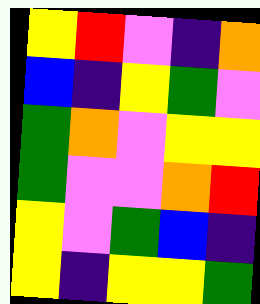[["yellow", "red", "violet", "indigo", "orange"], ["blue", "indigo", "yellow", "green", "violet"], ["green", "orange", "violet", "yellow", "yellow"], ["green", "violet", "violet", "orange", "red"], ["yellow", "violet", "green", "blue", "indigo"], ["yellow", "indigo", "yellow", "yellow", "green"]]